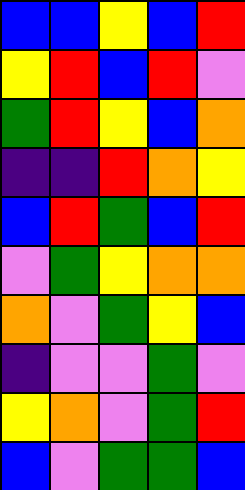[["blue", "blue", "yellow", "blue", "red"], ["yellow", "red", "blue", "red", "violet"], ["green", "red", "yellow", "blue", "orange"], ["indigo", "indigo", "red", "orange", "yellow"], ["blue", "red", "green", "blue", "red"], ["violet", "green", "yellow", "orange", "orange"], ["orange", "violet", "green", "yellow", "blue"], ["indigo", "violet", "violet", "green", "violet"], ["yellow", "orange", "violet", "green", "red"], ["blue", "violet", "green", "green", "blue"]]